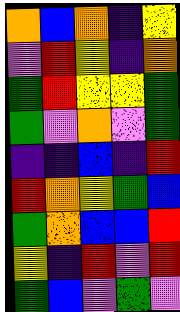[["orange", "blue", "orange", "indigo", "yellow"], ["violet", "red", "yellow", "indigo", "orange"], ["green", "red", "yellow", "yellow", "green"], ["green", "violet", "orange", "violet", "green"], ["indigo", "indigo", "blue", "indigo", "red"], ["red", "orange", "yellow", "green", "blue"], ["green", "orange", "blue", "blue", "red"], ["yellow", "indigo", "red", "violet", "red"], ["green", "blue", "violet", "green", "violet"]]